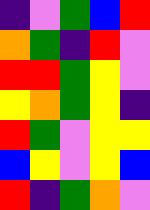[["indigo", "violet", "green", "blue", "red"], ["orange", "green", "indigo", "red", "violet"], ["red", "red", "green", "yellow", "violet"], ["yellow", "orange", "green", "yellow", "indigo"], ["red", "green", "violet", "yellow", "yellow"], ["blue", "yellow", "violet", "yellow", "blue"], ["red", "indigo", "green", "orange", "violet"]]